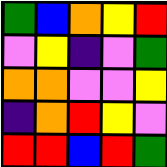[["green", "blue", "orange", "yellow", "red"], ["violet", "yellow", "indigo", "violet", "green"], ["orange", "orange", "violet", "violet", "yellow"], ["indigo", "orange", "red", "yellow", "violet"], ["red", "red", "blue", "red", "green"]]